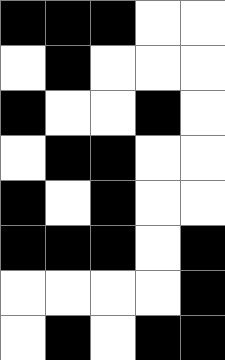[["black", "black", "black", "white", "white"], ["white", "black", "white", "white", "white"], ["black", "white", "white", "black", "white"], ["white", "black", "black", "white", "white"], ["black", "white", "black", "white", "white"], ["black", "black", "black", "white", "black"], ["white", "white", "white", "white", "black"], ["white", "black", "white", "black", "black"]]